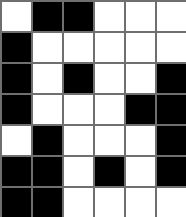[["white", "black", "black", "white", "white", "white"], ["black", "white", "white", "white", "white", "white"], ["black", "white", "black", "white", "white", "black"], ["black", "white", "white", "white", "black", "black"], ["white", "black", "white", "white", "white", "black"], ["black", "black", "white", "black", "white", "black"], ["black", "black", "white", "white", "white", "white"]]